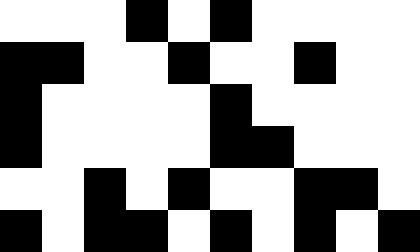[["white", "white", "white", "black", "white", "black", "white", "white", "white", "white"], ["black", "black", "white", "white", "black", "white", "white", "black", "white", "white"], ["black", "white", "white", "white", "white", "black", "white", "white", "white", "white"], ["black", "white", "white", "white", "white", "black", "black", "white", "white", "white"], ["white", "white", "black", "white", "black", "white", "white", "black", "black", "white"], ["black", "white", "black", "black", "white", "black", "white", "black", "white", "black"]]